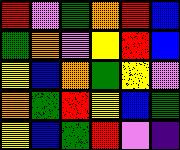[["red", "violet", "green", "orange", "red", "blue"], ["green", "orange", "violet", "yellow", "red", "blue"], ["yellow", "blue", "orange", "green", "yellow", "violet"], ["orange", "green", "red", "yellow", "blue", "green"], ["yellow", "blue", "green", "red", "violet", "indigo"]]